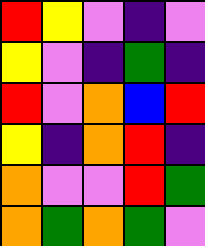[["red", "yellow", "violet", "indigo", "violet"], ["yellow", "violet", "indigo", "green", "indigo"], ["red", "violet", "orange", "blue", "red"], ["yellow", "indigo", "orange", "red", "indigo"], ["orange", "violet", "violet", "red", "green"], ["orange", "green", "orange", "green", "violet"]]